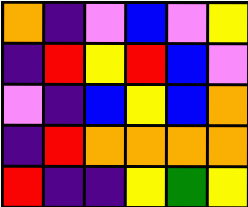[["orange", "indigo", "violet", "blue", "violet", "yellow"], ["indigo", "red", "yellow", "red", "blue", "violet"], ["violet", "indigo", "blue", "yellow", "blue", "orange"], ["indigo", "red", "orange", "orange", "orange", "orange"], ["red", "indigo", "indigo", "yellow", "green", "yellow"]]